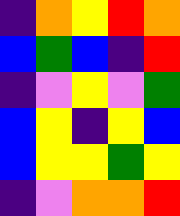[["indigo", "orange", "yellow", "red", "orange"], ["blue", "green", "blue", "indigo", "red"], ["indigo", "violet", "yellow", "violet", "green"], ["blue", "yellow", "indigo", "yellow", "blue"], ["blue", "yellow", "yellow", "green", "yellow"], ["indigo", "violet", "orange", "orange", "red"]]